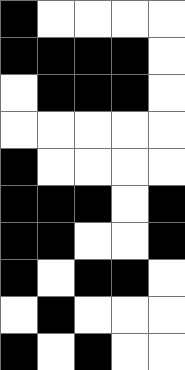[["black", "white", "white", "white", "white"], ["black", "black", "black", "black", "white"], ["white", "black", "black", "black", "white"], ["white", "white", "white", "white", "white"], ["black", "white", "white", "white", "white"], ["black", "black", "black", "white", "black"], ["black", "black", "white", "white", "black"], ["black", "white", "black", "black", "white"], ["white", "black", "white", "white", "white"], ["black", "white", "black", "white", "white"]]